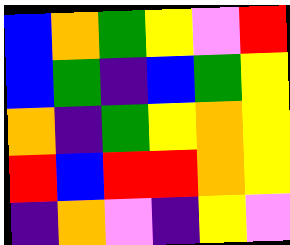[["blue", "orange", "green", "yellow", "violet", "red"], ["blue", "green", "indigo", "blue", "green", "yellow"], ["orange", "indigo", "green", "yellow", "orange", "yellow"], ["red", "blue", "red", "red", "orange", "yellow"], ["indigo", "orange", "violet", "indigo", "yellow", "violet"]]